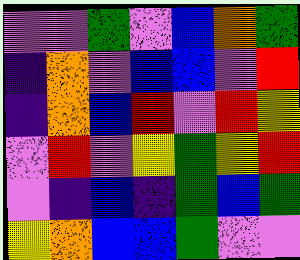[["violet", "violet", "green", "violet", "blue", "orange", "green"], ["indigo", "orange", "violet", "blue", "blue", "violet", "red"], ["indigo", "orange", "blue", "red", "violet", "red", "yellow"], ["violet", "red", "violet", "yellow", "green", "yellow", "red"], ["violet", "indigo", "blue", "indigo", "green", "blue", "green"], ["yellow", "orange", "blue", "blue", "green", "violet", "violet"]]